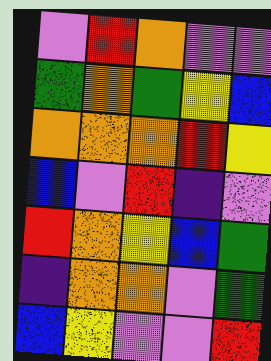[["violet", "red", "orange", "violet", "violet"], ["green", "orange", "green", "yellow", "blue"], ["orange", "orange", "orange", "red", "yellow"], ["blue", "violet", "red", "indigo", "violet"], ["red", "orange", "yellow", "blue", "green"], ["indigo", "orange", "orange", "violet", "green"], ["blue", "yellow", "violet", "violet", "red"]]